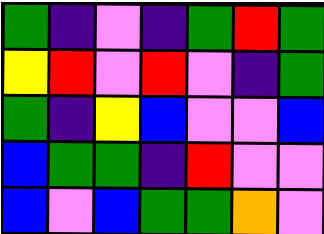[["green", "indigo", "violet", "indigo", "green", "red", "green"], ["yellow", "red", "violet", "red", "violet", "indigo", "green"], ["green", "indigo", "yellow", "blue", "violet", "violet", "blue"], ["blue", "green", "green", "indigo", "red", "violet", "violet"], ["blue", "violet", "blue", "green", "green", "orange", "violet"]]